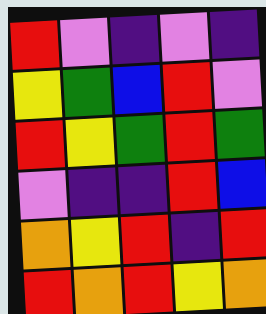[["red", "violet", "indigo", "violet", "indigo"], ["yellow", "green", "blue", "red", "violet"], ["red", "yellow", "green", "red", "green"], ["violet", "indigo", "indigo", "red", "blue"], ["orange", "yellow", "red", "indigo", "red"], ["red", "orange", "red", "yellow", "orange"]]